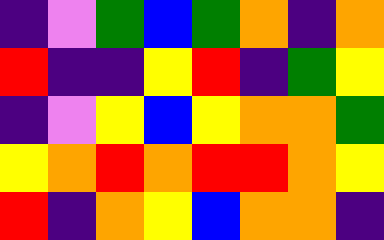[["indigo", "violet", "green", "blue", "green", "orange", "indigo", "orange"], ["red", "indigo", "indigo", "yellow", "red", "indigo", "green", "yellow"], ["indigo", "violet", "yellow", "blue", "yellow", "orange", "orange", "green"], ["yellow", "orange", "red", "orange", "red", "red", "orange", "yellow"], ["red", "indigo", "orange", "yellow", "blue", "orange", "orange", "indigo"]]